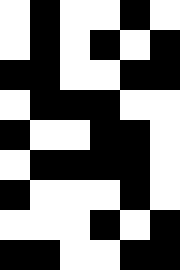[["white", "black", "white", "white", "black", "white"], ["white", "black", "white", "black", "white", "black"], ["black", "black", "white", "white", "black", "black"], ["white", "black", "black", "black", "white", "white"], ["black", "white", "white", "black", "black", "white"], ["white", "black", "black", "black", "black", "white"], ["black", "white", "white", "white", "black", "white"], ["white", "white", "white", "black", "white", "black"], ["black", "black", "white", "white", "black", "black"]]